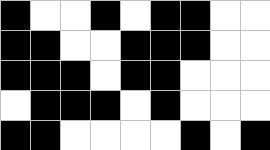[["black", "white", "white", "black", "white", "black", "black", "white", "white"], ["black", "black", "white", "white", "black", "black", "black", "white", "white"], ["black", "black", "black", "white", "black", "black", "white", "white", "white"], ["white", "black", "black", "black", "white", "black", "white", "white", "white"], ["black", "black", "white", "white", "white", "white", "black", "white", "black"]]